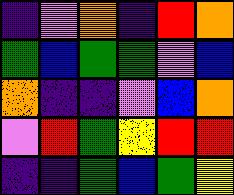[["indigo", "violet", "orange", "indigo", "red", "orange"], ["green", "blue", "green", "green", "violet", "blue"], ["orange", "indigo", "indigo", "violet", "blue", "orange"], ["violet", "red", "green", "yellow", "red", "red"], ["indigo", "indigo", "green", "blue", "green", "yellow"]]